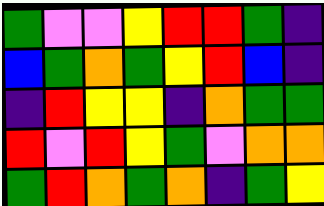[["green", "violet", "violet", "yellow", "red", "red", "green", "indigo"], ["blue", "green", "orange", "green", "yellow", "red", "blue", "indigo"], ["indigo", "red", "yellow", "yellow", "indigo", "orange", "green", "green"], ["red", "violet", "red", "yellow", "green", "violet", "orange", "orange"], ["green", "red", "orange", "green", "orange", "indigo", "green", "yellow"]]